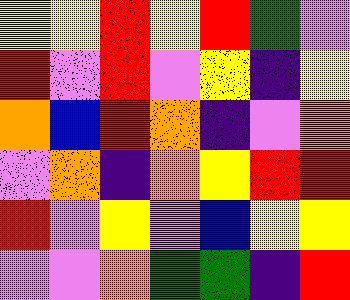[["yellow", "yellow", "red", "yellow", "red", "green", "violet"], ["red", "violet", "red", "violet", "yellow", "indigo", "yellow"], ["orange", "blue", "red", "orange", "indigo", "violet", "orange"], ["violet", "orange", "indigo", "orange", "yellow", "red", "red"], ["red", "violet", "yellow", "violet", "blue", "yellow", "yellow"], ["violet", "violet", "orange", "green", "green", "indigo", "red"]]